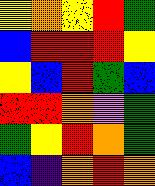[["yellow", "orange", "yellow", "red", "green"], ["blue", "red", "red", "red", "yellow"], ["yellow", "blue", "red", "green", "blue"], ["red", "red", "orange", "violet", "green"], ["green", "yellow", "red", "orange", "green"], ["blue", "indigo", "orange", "red", "orange"]]